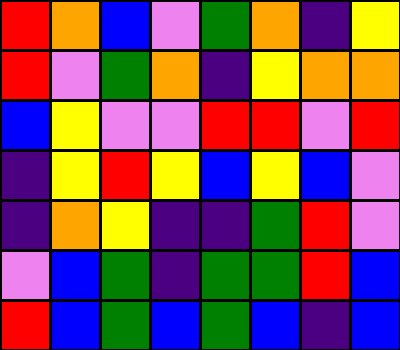[["red", "orange", "blue", "violet", "green", "orange", "indigo", "yellow"], ["red", "violet", "green", "orange", "indigo", "yellow", "orange", "orange"], ["blue", "yellow", "violet", "violet", "red", "red", "violet", "red"], ["indigo", "yellow", "red", "yellow", "blue", "yellow", "blue", "violet"], ["indigo", "orange", "yellow", "indigo", "indigo", "green", "red", "violet"], ["violet", "blue", "green", "indigo", "green", "green", "red", "blue"], ["red", "blue", "green", "blue", "green", "blue", "indigo", "blue"]]